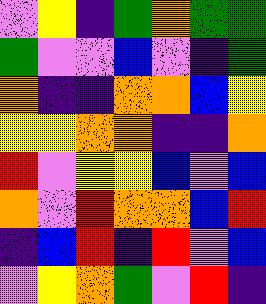[["violet", "yellow", "indigo", "green", "orange", "green", "green"], ["green", "violet", "violet", "blue", "violet", "indigo", "green"], ["orange", "indigo", "indigo", "orange", "orange", "blue", "yellow"], ["yellow", "yellow", "orange", "orange", "indigo", "indigo", "orange"], ["red", "violet", "yellow", "yellow", "blue", "violet", "blue"], ["orange", "violet", "red", "orange", "orange", "blue", "red"], ["indigo", "blue", "red", "indigo", "red", "violet", "blue"], ["violet", "yellow", "orange", "green", "violet", "red", "indigo"]]